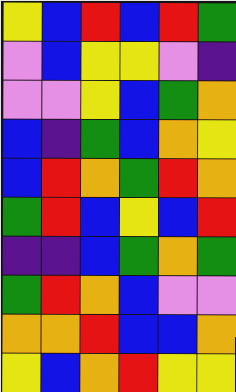[["yellow", "blue", "red", "blue", "red", "green"], ["violet", "blue", "yellow", "yellow", "violet", "indigo"], ["violet", "violet", "yellow", "blue", "green", "orange"], ["blue", "indigo", "green", "blue", "orange", "yellow"], ["blue", "red", "orange", "green", "red", "orange"], ["green", "red", "blue", "yellow", "blue", "red"], ["indigo", "indigo", "blue", "green", "orange", "green"], ["green", "red", "orange", "blue", "violet", "violet"], ["orange", "orange", "red", "blue", "blue", "orange"], ["yellow", "blue", "orange", "red", "yellow", "yellow"]]